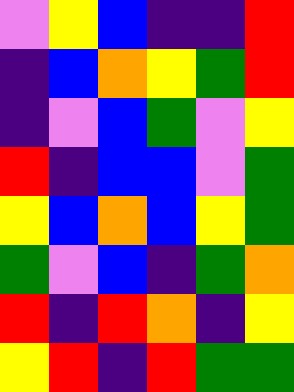[["violet", "yellow", "blue", "indigo", "indigo", "red"], ["indigo", "blue", "orange", "yellow", "green", "red"], ["indigo", "violet", "blue", "green", "violet", "yellow"], ["red", "indigo", "blue", "blue", "violet", "green"], ["yellow", "blue", "orange", "blue", "yellow", "green"], ["green", "violet", "blue", "indigo", "green", "orange"], ["red", "indigo", "red", "orange", "indigo", "yellow"], ["yellow", "red", "indigo", "red", "green", "green"]]